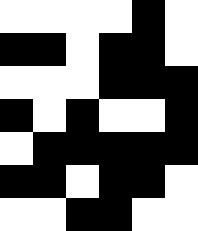[["white", "white", "white", "white", "black", "white"], ["black", "black", "white", "black", "black", "white"], ["white", "white", "white", "black", "black", "black"], ["black", "white", "black", "white", "white", "black"], ["white", "black", "black", "black", "black", "black"], ["black", "black", "white", "black", "black", "white"], ["white", "white", "black", "black", "white", "white"]]